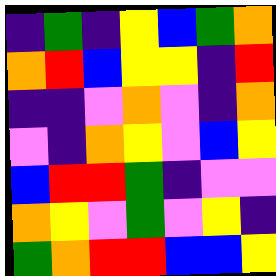[["indigo", "green", "indigo", "yellow", "blue", "green", "orange"], ["orange", "red", "blue", "yellow", "yellow", "indigo", "red"], ["indigo", "indigo", "violet", "orange", "violet", "indigo", "orange"], ["violet", "indigo", "orange", "yellow", "violet", "blue", "yellow"], ["blue", "red", "red", "green", "indigo", "violet", "violet"], ["orange", "yellow", "violet", "green", "violet", "yellow", "indigo"], ["green", "orange", "red", "red", "blue", "blue", "yellow"]]